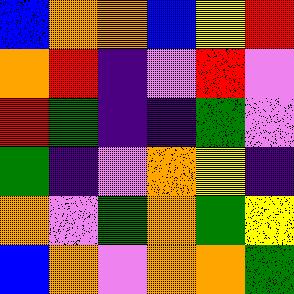[["blue", "orange", "orange", "blue", "yellow", "red"], ["orange", "red", "indigo", "violet", "red", "violet"], ["red", "green", "indigo", "indigo", "green", "violet"], ["green", "indigo", "violet", "orange", "yellow", "indigo"], ["orange", "violet", "green", "orange", "green", "yellow"], ["blue", "orange", "violet", "orange", "orange", "green"]]